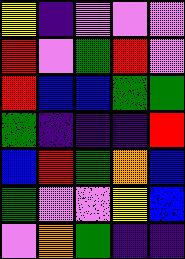[["yellow", "indigo", "violet", "violet", "violet"], ["red", "violet", "green", "red", "violet"], ["red", "blue", "blue", "green", "green"], ["green", "indigo", "indigo", "indigo", "red"], ["blue", "red", "green", "orange", "blue"], ["green", "violet", "violet", "yellow", "blue"], ["violet", "orange", "green", "indigo", "indigo"]]